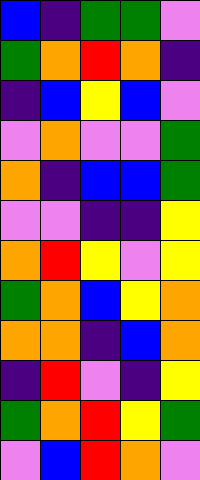[["blue", "indigo", "green", "green", "violet"], ["green", "orange", "red", "orange", "indigo"], ["indigo", "blue", "yellow", "blue", "violet"], ["violet", "orange", "violet", "violet", "green"], ["orange", "indigo", "blue", "blue", "green"], ["violet", "violet", "indigo", "indigo", "yellow"], ["orange", "red", "yellow", "violet", "yellow"], ["green", "orange", "blue", "yellow", "orange"], ["orange", "orange", "indigo", "blue", "orange"], ["indigo", "red", "violet", "indigo", "yellow"], ["green", "orange", "red", "yellow", "green"], ["violet", "blue", "red", "orange", "violet"]]